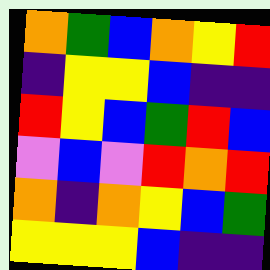[["orange", "green", "blue", "orange", "yellow", "red"], ["indigo", "yellow", "yellow", "blue", "indigo", "indigo"], ["red", "yellow", "blue", "green", "red", "blue"], ["violet", "blue", "violet", "red", "orange", "red"], ["orange", "indigo", "orange", "yellow", "blue", "green"], ["yellow", "yellow", "yellow", "blue", "indigo", "indigo"]]